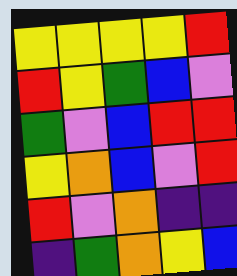[["yellow", "yellow", "yellow", "yellow", "red"], ["red", "yellow", "green", "blue", "violet"], ["green", "violet", "blue", "red", "red"], ["yellow", "orange", "blue", "violet", "red"], ["red", "violet", "orange", "indigo", "indigo"], ["indigo", "green", "orange", "yellow", "blue"]]